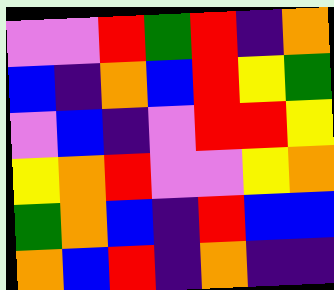[["violet", "violet", "red", "green", "red", "indigo", "orange"], ["blue", "indigo", "orange", "blue", "red", "yellow", "green"], ["violet", "blue", "indigo", "violet", "red", "red", "yellow"], ["yellow", "orange", "red", "violet", "violet", "yellow", "orange"], ["green", "orange", "blue", "indigo", "red", "blue", "blue"], ["orange", "blue", "red", "indigo", "orange", "indigo", "indigo"]]